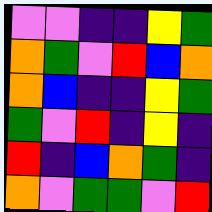[["violet", "violet", "indigo", "indigo", "yellow", "green"], ["orange", "green", "violet", "red", "blue", "orange"], ["orange", "blue", "indigo", "indigo", "yellow", "green"], ["green", "violet", "red", "indigo", "yellow", "indigo"], ["red", "indigo", "blue", "orange", "green", "indigo"], ["orange", "violet", "green", "green", "violet", "red"]]